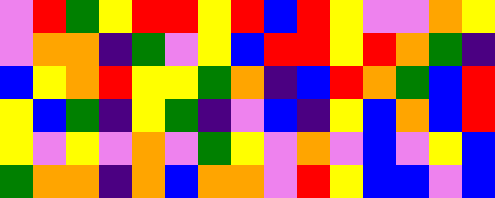[["violet", "red", "green", "yellow", "red", "red", "yellow", "red", "blue", "red", "yellow", "violet", "violet", "orange", "yellow"], ["violet", "orange", "orange", "indigo", "green", "violet", "yellow", "blue", "red", "red", "yellow", "red", "orange", "green", "indigo"], ["blue", "yellow", "orange", "red", "yellow", "yellow", "green", "orange", "indigo", "blue", "red", "orange", "green", "blue", "red"], ["yellow", "blue", "green", "indigo", "yellow", "green", "indigo", "violet", "blue", "indigo", "yellow", "blue", "orange", "blue", "red"], ["yellow", "violet", "yellow", "violet", "orange", "violet", "green", "yellow", "violet", "orange", "violet", "blue", "violet", "yellow", "blue"], ["green", "orange", "orange", "indigo", "orange", "blue", "orange", "orange", "violet", "red", "yellow", "blue", "blue", "violet", "blue"]]